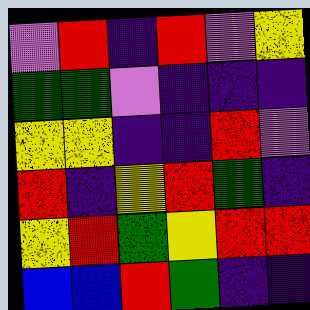[["violet", "red", "indigo", "red", "violet", "yellow"], ["green", "green", "violet", "indigo", "indigo", "indigo"], ["yellow", "yellow", "indigo", "indigo", "red", "violet"], ["red", "indigo", "yellow", "red", "green", "indigo"], ["yellow", "red", "green", "yellow", "red", "red"], ["blue", "blue", "red", "green", "indigo", "indigo"]]